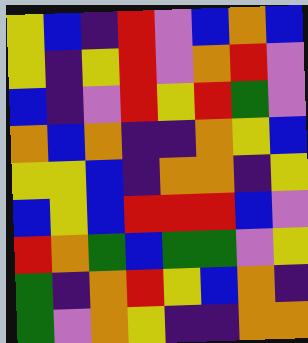[["yellow", "blue", "indigo", "red", "violet", "blue", "orange", "blue"], ["yellow", "indigo", "yellow", "red", "violet", "orange", "red", "violet"], ["blue", "indigo", "violet", "red", "yellow", "red", "green", "violet"], ["orange", "blue", "orange", "indigo", "indigo", "orange", "yellow", "blue"], ["yellow", "yellow", "blue", "indigo", "orange", "orange", "indigo", "yellow"], ["blue", "yellow", "blue", "red", "red", "red", "blue", "violet"], ["red", "orange", "green", "blue", "green", "green", "violet", "yellow"], ["green", "indigo", "orange", "red", "yellow", "blue", "orange", "indigo"], ["green", "violet", "orange", "yellow", "indigo", "indigo", "orange", "orange"]]